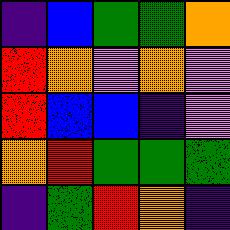[["indigo", "blue", "green", "green", "orange"], ["red", "orange", "violet", "orange", "violet"], ["red", "blue", "blue", "indigo", "violet"], ["orange", "red", "green", "green", "green"], ["indigo", "green", "red", "orange", "indigo"]]